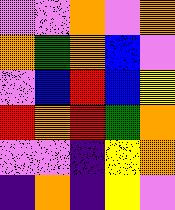[["violet", "violet", "orange", "violet", "orange"], ["orange", "green", "orange", "blue", "violet"], ["violet", "blue", "red", "blue", "yellow"], ["red", "orange", "red", "green", "orange"], ["violet", "violet", "indigo", "yellow", "orange"], ["indigo", "orange", "indigo", "yellow", "violet"]]